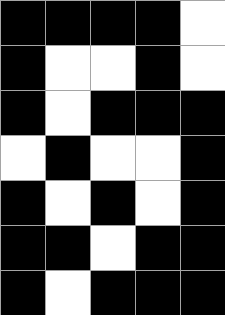[["black", "black", "black", "black", "white"], ["black", "white", "white", "black", "white"], ["black", "white", "black", "black", "black"], ["white", "black", "white", "white", "black"], ["black", "white", "black", "white", "black"], ["black", "black", "white", "black", "black"], ["black", "white", "black", "black", "black"]]